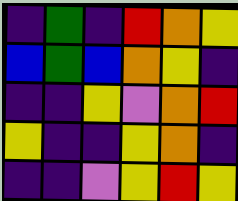[["indigo", "green", "indigo", "red", "orange", "yellow"], ["blue", "green", "blue", "orange", "yellow", "indigo"], ["indigo", "indigo", "yellow", "violet", "orange", "red"], ["yellow", "indigo", "indigo", "yellow", "orange", "indigo"], ["indigo", "indigo", "violet", "yellow", "red", "yellow"]]